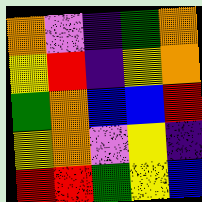[["orange", "violet", "indigo", "green", "orange"], ["yellow", "red", "indigo", "yellow", "orange"], ["green", "orange", "blue", "blue", "red"], ["yellow", "orange", "violet", "yellow", "indigo"], ["red", "red", "green", "yellow", "blue"]]